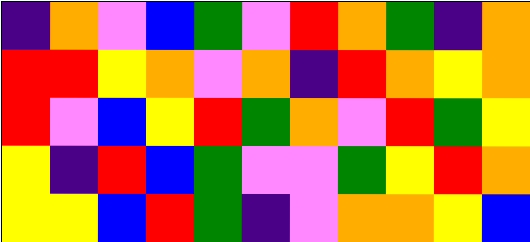[["indigo", "orange", "violet", "blue", "green", "violet", "red", "orange", "green", "indigo", "orange"], ["red", "red", "yellow", "orange", "violet", "orange", "indigo", "red", "orange", "yellow", "orange"], ["red", "violet", "blue", "yellow", "red", "green", "orange", "violet", "red", "green", "yellow"], ["yellow", "indigo", "red", "blue", "green", "violet", "violet", "green", "yellow", "red", "orange"], ["yellow", "yellow", "blue", "red", "green", "indigo", "violet", "orange", "orange", "yellow", "blue"]]